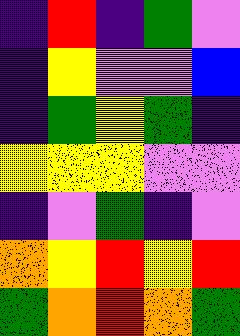[["indigo", "red", "indigo", "green", "violet"], ["indigo", "yellow", "violet", "violet", "blue"], ["indigo", "green", "yellow", "green", "indigo"], ["yellow", "yellow", "yellow", "violet", "violet"], ["indigo", "violet", "green", "indigo", "violet"], ["orange", "yellow", "red", "yellow", "red"], ["green", "orange", "red", "orange", "green"]]